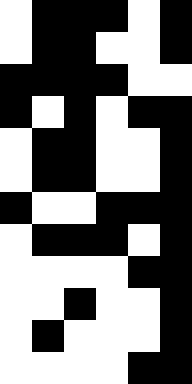[["white", "black", "black", "black", "white", "black"], ["white", "black", "black", "white", "white", "black"], ["black", "black", "black", "black", "white", "white"], ["black", "white", "black", "white", "black", "black"], ["white", "black", "black", "white", "white", "black"], ["white", "black", "black", "white", "white", "black"], ["black", "white", "white", "black", "black", "black"], ["white", "black", "black", "black", "white", "black"], ["white", "white", "white", "white", "black", "black"], ["white", "white", "black", "white", "white", "black"], ["white", "black", "white", "white", "white", "black"], ["white", "white", "white", "white", "black", "black"]]